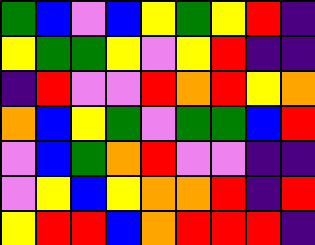[["green", "blue", "violet", "blue", "yellow", "green", "yellow", "red", "indigo"], ["yellow", "green", "green", "yellow", "violet", "yellow", "red", "indigo", "indigo"], ["indigo", "red", "violet", "violet", "red", "orange", "red", "yellow", "orange"], ["orange", "blue", "yellow", "green", "violet", "green", "green", "blue", "red"], ["violet", "blue", "green", "orange", "red", "violet", "violet", "indigo", "indigo"], ["violet", "yellow", "blue", "yellow", "orange", "orange", "red", "indigo", "red"], ["yellow", "red", "red", "blue", "orange", "red", "red", "red", "indigo"]]